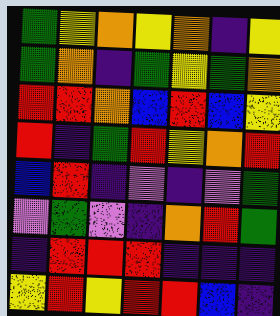[["green", "yellow", "orange", "yellow", "orange", "indigo", "yellow"], ["green", "orange", "indigo", "green", "yellow", "green", "orange"], ["red", "red", "orange", "blue", "red", "blue", "yellow"], ["red", "indigo", "green", "red", "yellow", "orange", "red"], ["blue", "red", "indigo", "violet", "indigo", "violet", "green"], ["violet", "green", "violet", "indigo", "orange", "red", "green"], ["indigo", "red", "red", "red", "indigo", "indigo", "indigo"], ["yellow", "red", "yellow", "red", "red", "blue", "indigo"]]